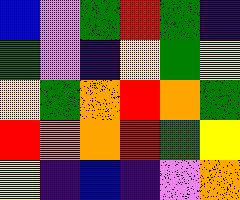[["blue", "violet", "green", "red", "green", "indigo"], ["green", "violet", "indigo", "yellow", "green", "yellow"], ["yellow", "green", "orange", "red", "orange", "green"], ["red", "orange", "orange", "red", "green", "yellow"], ["yellow", "indigo", "blue", "indigo", "violet", "orange"]]